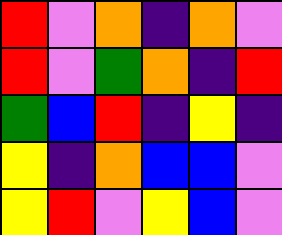[["red", "violet", "orange", "indigo", "orange", "violet"], ["red", "violet", "green", "orange", "indigo", "red"], ["green", "blue", "red", "indigo", "yellow", "indigo"], ["yellow", "indigo", "orange", "blue", "blue", "violet"], ["yellow", "red", "violet", "yellow", "blue", "violet"]]